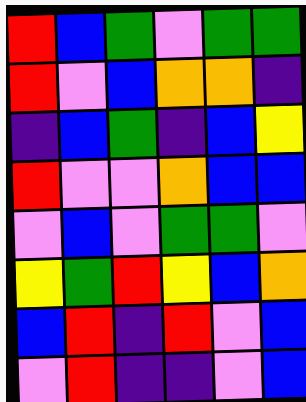[["red", "blue", "green", "violet", "green", "green"], ["red", "violet", "blue", "orange", "orange", "indigo"], ["indigo", "blue", "green", "indigo", "blue", "yellow"], ["red", "violet", "violet", "orange", "blue", "blue"], ["violet", "blue", "violet", "green", "green", "violet"], ["yellow", "green", "red", "yellow", "blue", "orange"], ["blue", "red", "indigo", "red", "violet", "blue"], ["violet", "red", "indigo", "indigo", "violet", "blue"]]